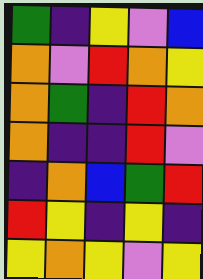[["green", "indigo", "yellow", "violet", "blue"], ["orange", "violet", "red", "orange", "yellow"], ["orange", "green", "indigo", "red", "orange"], ["orange", "indigo", "indigo", "red", "violet"], ["indigo", "orange", "blue", "green", "red"], ["red", "yellow", "indigo", "yellow", "indigo"], ["yellow", "orange", "yellow", "violet", "yellow"]]